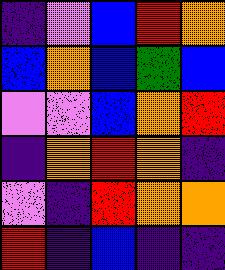[["indigo", "violet", "blue", "red", "orange"], ["blue", "orange", "blue", "green", "blue"], ["violet", "violet", "blue", "orange", "red"], ["indigo", "orange", "red", "orange", "indigo"], ["violet", "indigo", "red", "orange", "orange"], ["red", "indigo", "blue", "indigo", "indigo"]]